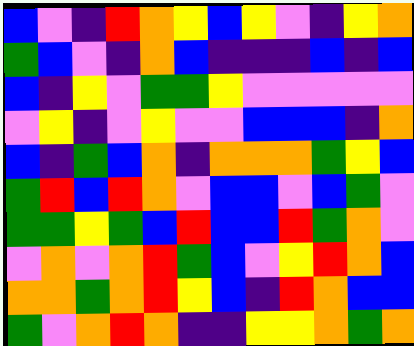[["blue", "violet", "indigo", "red", "orange", "yellow", "blue", "yellow", "violet", "indigo", "yellow", "orange"], ["green", "blue", "violet", "indigo", "orange", "blue", "indigo", "indigo", "indigo", "blue", "indigo", "blue"], ["blue", "indigo", "yellow", "violet", "green", "green", "yellow", "violet", "violet", "violet", "violet", "violet"], ["violet", "yellow", "indigo", "violet", "yellow", "violet", "violet", "blue", "blue", "blue", "indigo", "orange"], ["blue", "indigo", "green", "blue", "orange", "indigo", "orange", "orange", "orange", "green", "yellow", "blue"], ["green", "red", "blue", "red", "orange", "violet", "blue", "blue", "violet", "blue", "green", "violet"], ["green", "green", "yellow", "green", "blue", "red", "blue", "blue", "red", "green", "orange", "violet"], ["violet", "orange", "violet", "orange", "red", "green", "blue", "violet", "yellow", "red", "orange", "blue"], ["orange", "orange", "green", "orange", "red", "yellow", "blue", "indigo", "red", "orange", "blue", "blue"], ["green", "violet", "orange", "red", "orange", "indigo", "indigo", "yellow", "yellow", "orange", "green", "orange"]]